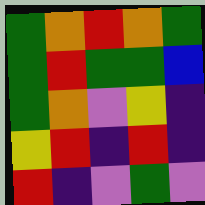[["green", "orange", "red", "orange", "green"], ["green", "red", "green", "green", "blue"], ["green", "orange", "violet", "yellow", "indigo"], ["yellow", "red", "indigo", "red", "indigo"], ["red", "indigo", "violet", "green", "violet"]]